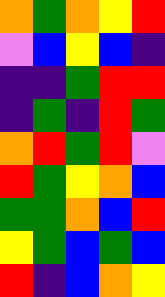[["orange", "green", "orange", "yellow", "red"], ["violet", "blue", "yellow", "blue", "indigo"], ["indigo", "indigo", "green", "red", "red"], ["indigo", "green", "indigo", "red", "green"], ["orange", "red", "green", "red", "violet"], ["red", "green", "yellow", "orange", "blue"], ["green", "green", "orange", "blue", "red"], ["yellow", "green", "blue", "green", "blue"], ["red", "indigo", "blue", "orange", "yellow"]]